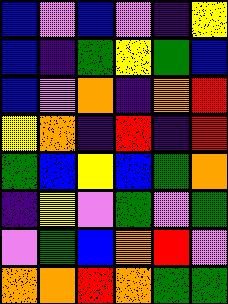[["blue", "violet", "blue", "violet", "indigo", "yellow"], ["blue", "indigo", "green", "yellow", "green", "blue"], ["blue", "violet", "orange", "indigo", "orange", "red"], ["yellow", "orange", "indigo", "red", "indigo", "red"], ["green", "blue", "yellow", "blue", "green", "orange"], ["indigo", "yellow", "violet", "green", "violet", "green"], ["violet", "green", "blue", "orange", "red", "violet"], ["orange", "orange", "red", "orange", "green", "green"]]